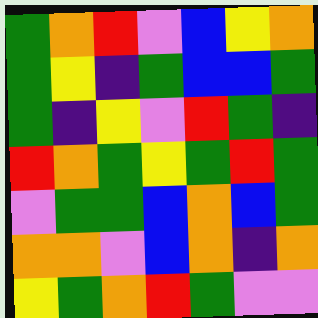[["green", "orange", "red", "violet", "blue", "yellow", "orange"], ["green", "yellow", "indigo", "green", "blue", "blue", "green"], ["green", "indigo", "yellow", "violet", "red", "green", "indigo"], ["red", "orange", "green", "yellow", "green", "red", "green"], ["violet", "green", "green", "blue", "orange", "blue", "green"], ["orange", "orange", "violet", "blue", "orange", "indigo", "orange"], ["yellow", "green", "orange", "red", "green", "violet", "violet"]]